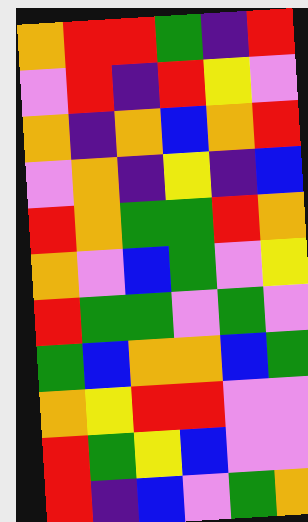[["orange", "red", "red", "green", "indigo", "red"], ["violet", "red", "indigo", "red", "yellow", "violet"], ["orange", "indigo", "orange", "blue", "orange", "red"], ["violet", "orange", "indigo", "yellow", "indigo", "blue"], ["red", "orange", "green", "green", "red", "orange"], ["orange", "violet", "blue", "green", "violet", "yellow"], ["red", "green", "green", "violet", "green", "violet"], ["green", "blue", "orange", "orange", "blue", "green"], ["orange", "yellow", "red", "red", "violet", "violet"], ["red", "green", "yellow", "blue", "violet", "violet"], ["red", "indigo", "blue", "violet", "green", "orange"]]